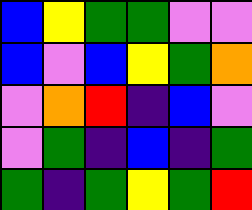[["blue", "yellow", "green", "green", "violet", "violet"], ["blue", "violet", "blue", "yellow", "green", "orange"], ["violet", "orange", "red", "indigo", "blue", "violet"], ["violet", "green", "indigo", "blue", "indigo", "green"], ["green", "indigo", "green", "yellow", "green", "red"]]